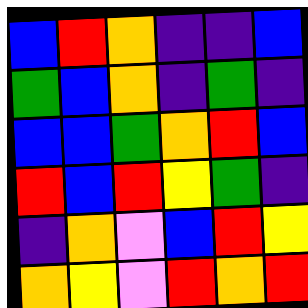[["blue", "red", "orange", "indigo", "indigo", "blue"], ["green", "blue", "orange", "indigo", "green", "indigo"], ["blue", "blue", "green", "orange", "red", "blue"], ["red", "blue", "red", "yellow", "green", "indigo"], ["indigo", "orange", "violet", "blue", "red", "yellow"], ["orange", "yellow", "violet", "red", "orange", "red"]]